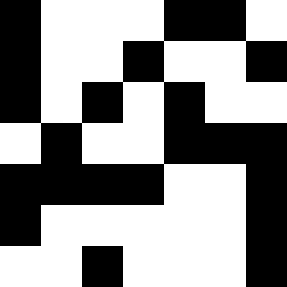[["black", "white", "white", "white", "black", "black", "white"], ["black", "white", "white", "black", "white", "white", "black"], ["black", "white", "black", "white", "black", "white", "white"], ["white", "black", "white", "white", "black", "black", "black"], ["black", "black", "black", "black", "white", "white", "black"], ["black", "white", "white", "white", "white", "white", "black"], ["white", "white", "black", "white", "white", "white", "black"]]